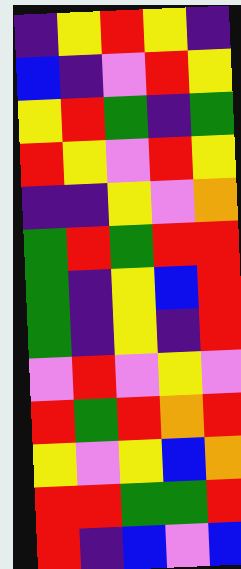[["indigo", "yellow", "red", "yellow", "indigo"], ["blue", "indigo", "violet", "red", "yellow"], ["yellow", "red", "green", "indigo", "green"], ["red", "yellow", "violet", "red", "yellow"], ["indigo", "indigo", "yellow", "violet", "orange"], ["green", "red", "green", "red", "red"], ["green", "indigo", "yellow", "blue", "red"], ["green", "indigo", "yellow", "indigo", "red"], ["violet", "red", "violet", "yellow", "violet"], ["red", "green", "red", "orange", "red"], ["yellow", "violet", "yellow", "blue", "orange"], ["red", "red", "green", "green", "red"], ["red", "indigo", "blue", "violet", "blue"]]